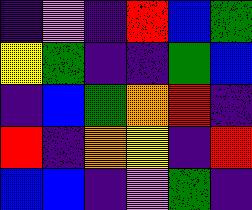[["indigo", "violet", "indigo", "red", "blue", "green"], ["yellow", "green", "indigo", "indigo", "green", "blue"], ["indigo", "blue", "green", "orange", "red", "indigo"], ["red", "indigo", "orange", "yellow", "indigo", "red"], ["blue", "blue", "indigo", "violet", "green", "indigo"]]